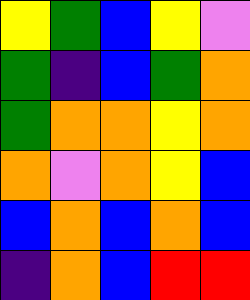[["yellow", "green", "blue", "yellow", "violet"], ["green", "indigo", "blue", "green", "orange"], ["green", "orange", "orange", "yellow", "orange"], ["orange", "violet", "orange", "yellow", "blue"], ["blue", "orange", "blue", "orange", "blue"], ["indigo", "orange", "blue", "red", "red"]]